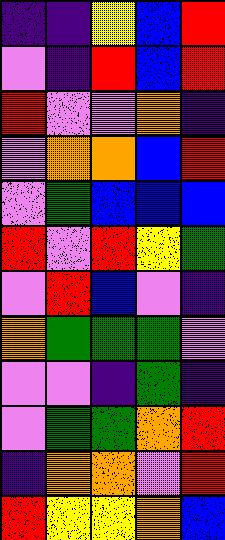[["indigo", "indigo", "yellow", "blue", "red"], ["violet", "indigo", "red", "blue", "red"], ["red", "violet", "violet", "orange", "indigo"], ["violet", "orange", "orange", "blue", "red"], ["violet", "green", "blue", "blue", "blue"], ["red", "violet", "red", "yellow", "green"], ["violet", "red", "blue", "violet", "indigo"], ["orange", "green", "green", "green", "violet"], ["violet", "violet", "indigo", "green", "indigo"], ["violet", "green", "green", "orange", "red"], ["indigo", "orange", "orange", "violet", "red"], ["red", "yellow", "yellow", "orange", "blue"]]